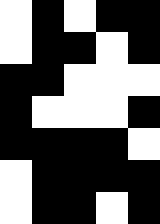[["white", "black", "white", "black", "black"], ["white", "black", "black", "white", "black"], ["black", "black", "white", "white", "white"], ["black", "white", "white", "white", "black"], ["black", "black", "black", "black", "white"], ["white", "black", "black", "black", "black"], ["white", "black", "black", "white", "black"]]